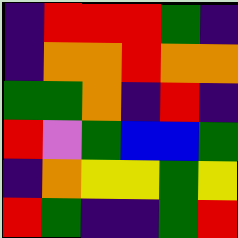[["indigo", "red", "red", "red", "green", "indigo"], ["indigo", "orange", "orange", "red", "orange", "orange"], ["green", "green", "orange", "indigo", "red", "indigo"], ["red", "violet", "green", "blue", "blue", "green"], ["indigo", "orange", "yellow", "yellow", "green", "yellow"], ["red", "green", "indigo", "indigo", "green", "red"]]